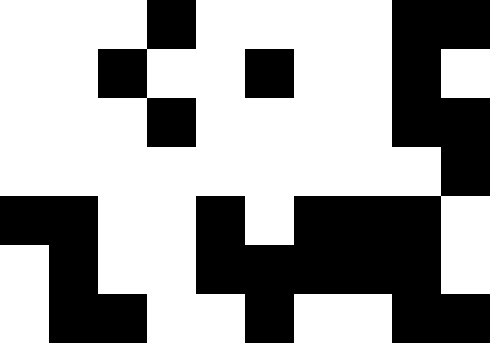[["white", "white", "white", "black", "white", "white", "white", "white", "black", "black"], ["white", "white", "black", "white", "white", "black", "white", "white", "black", "white"], ["white", "white", "white", "black", "white", "white", "white", "white", "black", "black"], ["white", "white", "white", "white", "white", "white", "white", "white", "white", "black"], ["black", "black", "white", "white", "black", "white", "black", "black", "black", "white"], ["white", "black", "white", "white", "black", "black", "black", "black", "black", "white"], ["white", "black", "black", "white", "white", "black", "white", "white", "black", "black"]]